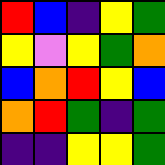[["red", "blue", "indigo", "yellow", "green"], ["yellow", "violet", "yellow", "green", "orange"], ["blue", "orange", "red", "yellow", "blue"], ["orange", "red", "green", "indigo", "green"], ["indigo", "indigo", "yellow", "yellow", "green"]]